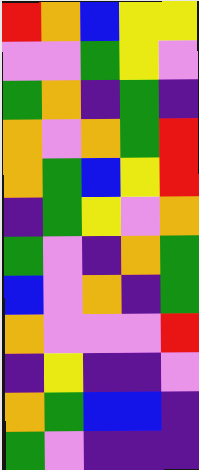[["red", "orange", "blue", "yellow", "yellow"], ["violet", "violet", "green", "yellow", "violet"], ["green", "orange", "indigo", "green", "indigo"], ["orange", "violet", "orange", "green", "red"], ["orange", "green", "blue", "yellow", "red"], ["indigo", "green", "yellow", "violet", "orange"], ["green", "violet", "indigo", "orange", "green"], ["blue", "violet", "orange", "indigo", "green"], ["orange", "violet", "violet", "violet", "red"], ["indigo", "yellow", "indigo", "indigo", "violet"], ["orange", "green", "blue", "blue", "indigo"], ["green", "violet", "indigo", "indigo", "indigo"]]